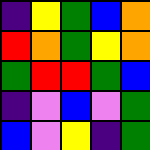[["indigo", "yellow", "green", "blue", "orange"], ["red", "orange", "green", "yellow", "orange"], ["green", "red", "red", "green", "blue"], ["indigo", "violet", "blue", "violet", "green"], ["blue", "violet", "yellow", "indigo", "green"]]